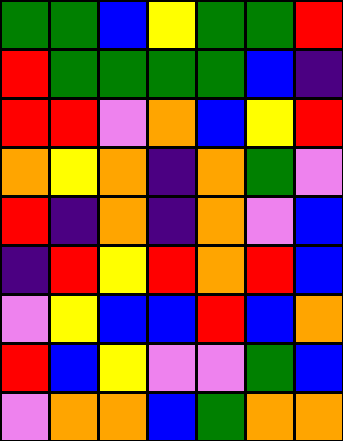[["green", "green", "blue", "yellow", "green", "green", "red"], ["red", "green", "green", "green", "green", "blue", "indigo"], ["red", "red", "violet", "orange", "blue", "yellow", "red"], ["orange", "yellow", "orange", "indigo", "orange", "green", "violet"], ["red", "indigo", "orange", "indigo", "orange", "violet", "blue"], ["indigo", "red", "yellow", "red", "orange", "red", "blue"], ["violet", "yellow", "blue", "blue", "red", "blue", "orange"], ["red", "blue", "yellow", "violet", "violet", "green", "blue"], ["violet", "orange", "orange", "blue", "green", "orange", "orange"]]